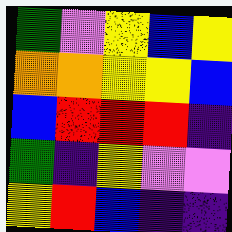[["green", "violet", "yellow", "blue", "yellow"], ["orange", "orange", "yellow", "yellow", "blue"], ["blue", "red", "red", "red", "indigo"], ["green", "indigo", "yellow", "violet", "violet"], ["yellow", "red", "blue", "indigo", "indigo"]]